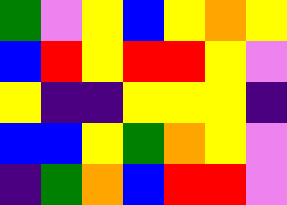[["green", "violet", "yellow", "blue", "yellow", "orange", "yellow"], ["blue", "red", "yellow", "red", "red", "yellow", "violet"], ["yellow", "indigo", "indigo", "yellow", "yellow", "yellow", "indigo"], ["blue", "blue", "yellow", "green", "orange", "yellow", "violet"], ["indigo", "green", "orange", "blue", "red", "red", "violet"]]